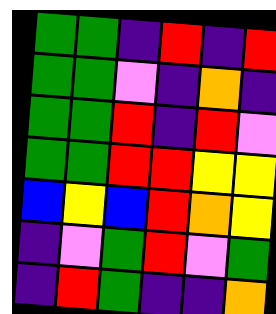[["green", "green", "indigo", "red", "indigo", "red"], ["green", "green", "violet", "indigo", "orange", "indigo"], ["green", "green", "red", "indigo", "red", "violet"], ["green", "green", "red", "red", "yellow", "yellow"], ["blue", "yellow", "blue", "red", "orange", "yellow"], ["indigo", "violet", "green", "red", "violet", "green"], ["indigo", "red", "green", "indigo", "indigo", "orange"]]